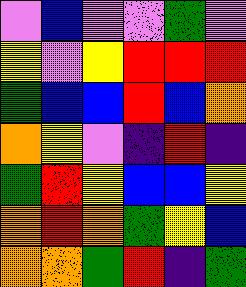[["violet", "blue", "violet", "violet", "green", "violet"], ["yellow", "violet", "yellow", "red", "red", "red"], ["green", "blue", "blue", "red", "blue", "orange"], ["orange", "yellow", "violet", "indigo", "red", "indigo"], ["green", "red", "yellow", "blue", "blue", "yellow"], ["orange", "red", "orange", "green", "yellow", "blue"], ["orange", "orange", "green", "red", "indigo", "green"]]